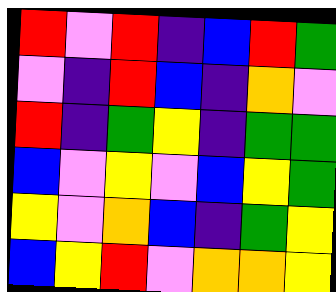[["red", "violet", "red", "indigo", "blue", "red", "green"], ["violet", "indigo", "red", "blue", "indigo", "orange", "violet"], ["red", "indigo", "green", "yellow", "indigo", "green", "green"], ["blue", "violet", "yellow", "violet", "blue", "yellow", "green"], ["yellow", "violet", "orange", "blue", "indigo", "green", "yellow"], ["blue", "yellow", "red", "violet", "orange", "orange", "yellow"]]